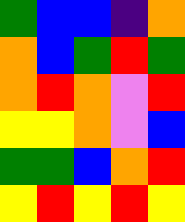[["green", "blue", "blue", "indigo", "orange"], ["orange", "blue", "green", "red", "green"], ["orange", "red", "orange", "violet", "red"], ["yellow", "yellow", "orange", "violet", "blue"], ["green", "green", "blue", "orange", "red"], ["yellow", "red", "yellow", "red", "yellow"]]